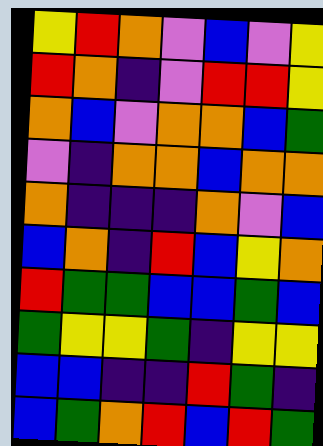[["yellow", "red", "orange", "violet", "blue", "violet", "yellow"], ["red", "orange", "indigo", "violet", "red", "red", "yellow"], ["orange", "blue", "violet", "orange", "orange", "blue", "green"], ["violet", "indigo", "orange", "orange", "blue", "orange", "orange"], ["orange", "indigo", "indigo", "indigo", "orange", "violet", "blue"], ["blue", "orange", "indigo", "red", "blue", "yellow", "orange"], ["red", "green", "green", "blue", "blue", "green", "blue"], ["green", "yellow", "yellow", "green", "indigo", "yellow", "yellow"], ["blue", "blue", "indigo", "indigo", "red", "green", "indigo"], ["blue", "green", "orange", "red", "blue", "red", "green"]]